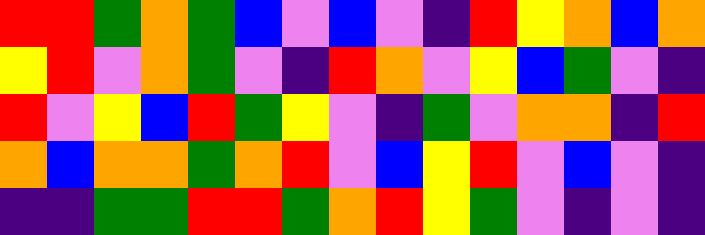[["red", "red", "green", "orange", "green", "blue", "violet", "blue", "violet", "indigo", "red", "yellow", "orange", "blue", "orange"], ["yellow", "red", "violet", "orange", "green", "violet", "indigo", "red", "orange", "violet", "yellow", "blue", "green", "violet", "indigo"], ["red", "violet", "yellow", "blue", "red", "green", "yellow", "violet", "indigo", "green", "violet", "orange", "orange", "indigo", "red"], ["orange", "blue", "orange", "orange", "green", "orange", "red", "violet", "blue", "yellow", "red", "violet", "blue", "violet", "indigo"], ["indigo", "indigo", "green", "green", "red", "red", "green", "orange", "red", "yellow", "green", "violet", "indigo", "violet", "indigo"]]